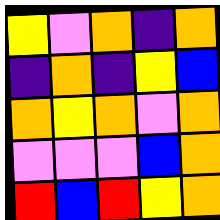[["yellow", "violet", "orange", "indigo", "orange"], ["indigo", "orange", "indigo", "yellow", "blue"], ["orange", "yellow", "orange", "violet", "orange"], ["violet", "violet", "violet", "blue", "orange"], ["red", "blue", "red", "yellow", "orange"]]